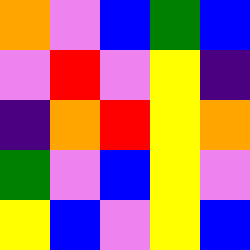[["orange", "violet", "blue", "green", "blue"], ["violet", "red", "violet", "yellow", "indigo"], ["indigo", "orange", "red", "yellow", "orange"], ["green", "violet", "blue", "yellow", "violet"], ["yellow", "blue", "violet", "yellow", "blue"]]